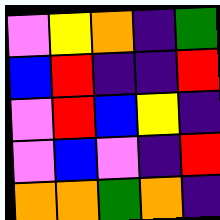[["violet", "yellow", "orange", "indigo", "green"], ["blue", "red", "indigo", "indigo", "red"], ["violet", "red", "blue", "yellow", "indigo"], ["violet", "blue", "violet", "indigo", "red"], ["orange", "orange", "green", "orange", "indigo"]]